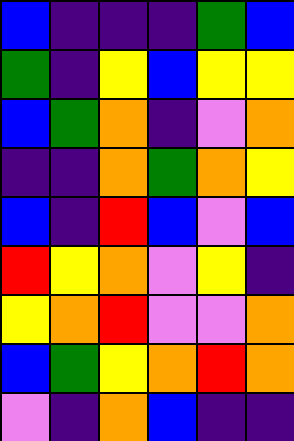[["blue", "indigo", "indigo", "indigo", "green", "blue"], ["green", "indigo", "yellow", "blue", "yellow", "yellow"], ["blue", "green", "orange", "indigo", "violet", "orange"], ["indigo", "indigo", "orange", "green", "orange", "yellow"], ["blue", "indigo", "red", "blue", "violet", "blue"], ["red", "yellow", "orange", "violet", "yellow", "indigo"], ["yellow", "orange", "red", "violet", "violet", "orange"], ["blue", "green", "yellow", "orange", "red", "orange"], ["violet", "indigo", "orange", "blue", "indigo", "indigo"]]